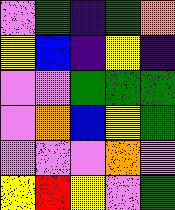[["violet", "green", "indigo", "green", "orange"], ["yellow", "blue", "indigo", "yellow", "indigo"], ["violet", "violet", "green", "green", "green"], ["violet", "orange", "blue", "yellow", "green"], ["violet", "violet", "violet", "orange", "violet"], ["yellow", "red", "yellow", "violet", "green"]]